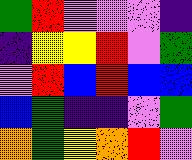[["green", "red", "violet", "violet", "violet", "indigo"], ["indigo", "yellow", "yellow", "red", "violet", "green"], ["violet", "red", "blue", "red", "blue", "blue"], ["blue", "green", "indigo", "indigo", "violet", "green"], ["orange", "green", "yellow", "orange", "red", "violet"]]